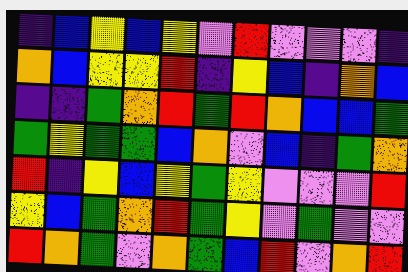[["indigo", "blue", "yellow", "blue", "yellow", "violet", "red", "violet", "violet", "violet", "indigo"], ["orange", "blue", "yellow", "yellow", "red", "indigo", "yellow", "blue", "indigo", "orange", "blue"], ["indigo", "indigo", "green", "orange", "red", "green", "red", "orange", "blue", "blue", "green"], ["green", "yellow", "green", "green", "blue", "orange", "violet", "blue", "indigo", "green", "orange"], ["red", "indigo", "yellow", "blue", "yellow", "green", "yellow", "violet", "violet", "violet", "red"], ["yellow", "blue", "green", "orange", "red", "green", "yellow", "violet", "green", "violet", "violet"], ["red", "orange", "green", "violet", "orange", "green", "blue", "red", "violet", "orange", "red"]]